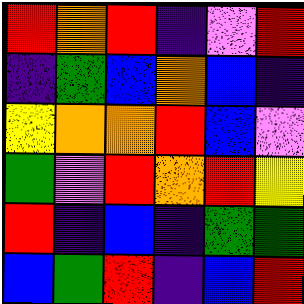[["red", "orange", "red", "indigo", "violet", "red"], ["indigo", "green", "blue", "orange", "blue", "indigo"], ["yellow", "orange", "orange", "red", "blue", "violet"], ["green", "violet", "red", "orange", "red", "yellow"], ["red", "indigo", "blue", "indigo", "green", "green"], ["blue", "green", "red", "indigo", "blue", "red"]]